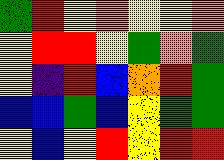[["green", "red", "yellow", "orange", "yellow", "yellow", "orange"], ["yellow", "red", "red", "yellow", "green", "orange", "green"], ["yellow", "indigo", "red", "blue", "orange", "red", "green"], ["blue", "blue", "green", "blue", "yellow", "green", "green"], ["yellow", "blue", "yellow", "red", "yellow", "red", "red"]]